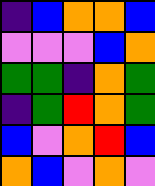[["indigo", "blue", "orange", "orange", "blue"], ["violet", "violet", "violet", "blue", "orange"], ["green", "green", "indigo", "orange", "green"], ["indigo", "green", "red", "orange", "green"], ["blue", "violet", "orange", "red", "blue"], ["orange", "blue", "violet", "orange", "violet"]]